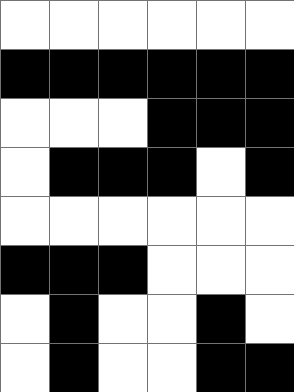[["white", "white", "white", "white", "white", "white"], ["black", "black", "black", "black", "black", "black"], ["white", "white", "white", "black", "black", "black"], ["white", "black", "black", "black", "white", "black"], ["white", "white", "white", "white", "white", "white"], ["black", "black", "black", "white", "white", "white"], ["white", "black", "white", "white", "black", "white"], ["white", "black", "white", "white", "black", "black"]]